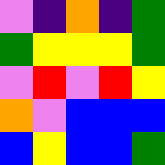[["violet", "indigo", "orange", "indigo", "green"], ["green", "yellow", "yellow", "yellow", "green"], ["violet", "red", "violet", "red", "yellow"], ["orange", "violet", "blue", "blue", "blue"], ["blue", "yellow", "blue", "blue", "green"]]